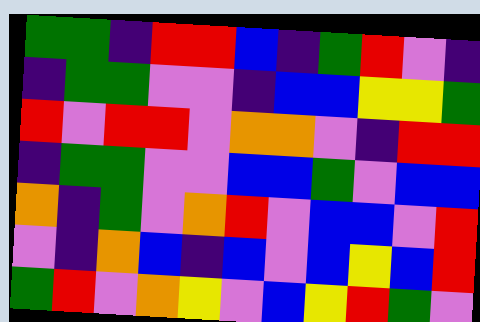[["green", "green", "indigo", "red", "red", "blue", "indigo", "green", "red", "violet", "indigo"], ["indigo", "green", "green", "violet", "violet", "indigo", "blue", "blue", "yellow", "yellow", "green"], ["red", "violet", "red", "red", "violet", "orange", "orange", "violet", "indigo", "red", "red"], ["indigo", "green", "green", "violet", "violet", "blue", "blue", "green", "violet", "blue", "blue"], ["orange", "indigo", "green", "violet", "orange", "red", "violet", "blue", "blue", "violet", "red"], ["violet", "indigo", "orange", "blue", "indigo", "blue", "violet", "blue", "yellow", "blue", "red"], ["green", "red", "violet", "orange", "yellow", "violet", "blue", "yellow", "red", "green", "violet"]]